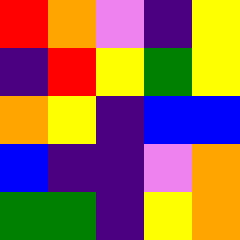[["red", "orange", "violet", "indigo", "yellow"], ["indigo", "red", "yellow", "green", "yellow"], ["orange", "yellow", "indigo", "blue", "blue"], ["blue", "indigo", "indigo", "violet", "orange"], ["green", "green", "indigo", "yellow", "orange"]]